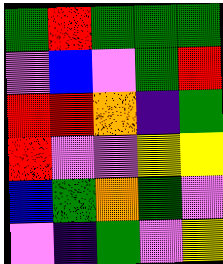[["green", "red", "green", "green", "green"], ["violet", "blue", "violet", "green", "red"], ["red", "red", "orange", "indigo", "green"], ["red", "violet", "violet", "yellow", "yellow"], ["blue", "green", "orange", "green", "violet"], ["violet", "indigo", "green", "violet", "yellow"]]